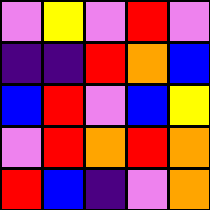[["violet", "yellow", "violet", "red", "violet"], ["indigo", "indigo", "red", "orange", "blue"], ["blue", "red", "violet", "blue", "yellow"], ["violet", "red", "orange", "red", "orange"], ["red", "blue", "indigo", "violet", "orange"]]